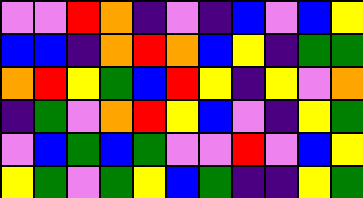[["violet", "violet", "red", "orange", "indigo", "violet", "indigo", "blue", "violet", "blue", "yellow"], ["blue", "blue", "indigo", "orange", "red", "orange", "blue", "yellow", "indigo", "green", "green"], ["orange", "red", "yellow", "green", "blue", "red", "yellow", "indigo", "yellow", "violet", "orange"], ["indigo", "green", "violet", "orange", "red", "yellow", "blue", "violet", "indigo", "yellow", "green"], ["violet", "blue", "green", "blue", "green", "violet", "violet", "red", "violet", "blue", "yellow"], ["yellow", "green", "violet", "green", "yellow", "blue", "green", "indigo", "indigo", "yellow", "green"]]